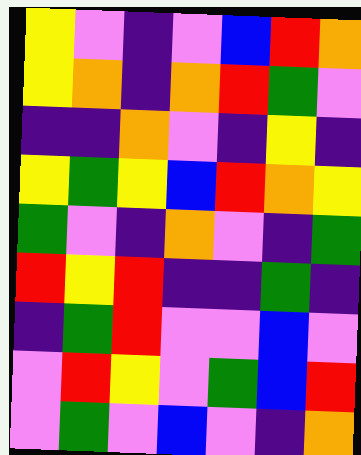[["yellow", "violet", "indigo", "violet", "blue", "red", "orange"], ["yellow", "orange", "indigo", "orange", "red", "green", "violet"], ["indigo", "indigo", "orange", "violet", "indigo", "yellow", "indigo"], ["yellow", "green", "yellow", "blue", "red", "orange", "yellow"], ["green", "violet", "indigo", "orange", "violet", "indigo", "green"], ["red", "yellow", "red", "indigo", "indigo", "green", "indigo"], ["indigo", "green", "red", "violet", "violet", "blue", "violet"], ["violet", "red", "yellow", "violet", "green", "blue", "red"], ["violet", "green", "violet", "blue", "violet", "indigo", "orange"]]